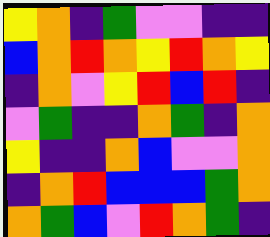[["yellow", "orange", "indigo", "green", "violet", "violet", "indigo", "indigo"], ["blue", "orange", "red", "orange", "yellow", "red", "orange", "yellow"], ["indigo", "orange", "violet", "yellow", "red", "blue", "red", "indigo"], ["violet", "green", "indigo", "indigo", "orange", "green", "indigo", "orange"], ["yellow", "indigo", "indigo", "orange", "blue", "violet", "violet", "orange"], ["indigo", "orange", "red", "blue", "blue", "blue", "green", "orange"], ["orange", "green", "blue", "violet", "red", "orange", "green", "indigo"]]